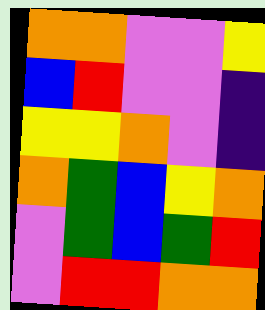[["orange", "orange", "violet", "violet", "yellow"], ["blue", "red", "violet", "violet", "indigo"], ["yellow", "yellow", "orange", "violet", "indigo"], ["orange", "green", "blue", "yellow", "orange"], ["violet", "green", "blue", "green", "red"], ["violet", "red", "red", "orange", "orange"]]